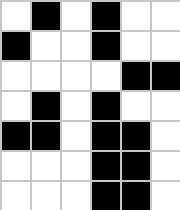[["white", "black", "white", "black", "white", "white"], ["black", "white", "white", "black", "white", "white"], ["white", "white", "white", "white", "black", "black"], ["white", "black", "white", "black", "white", "white"], ["black", "black", "white", "black", "black", "white"], ["white", "white", "white", "black", "black", "white"], ["white", "white", "white", "black", "black", "white"]]